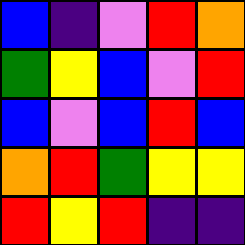[["blue", "indigo", "violet", "red", "orange"], ["green", "yellow", "blue", "violet", "red"], ["blue", "violet", "blue", "red", "blue"], ["orange", "red", "green", "yellow", "yellow"], ["red", "yellow", "red", "indigo", "indigo"]]